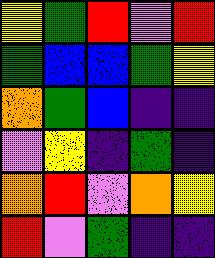[["yellow", "green", "red", "violet", "red"], ["green", "blue", "blue", "green", "yellow"], ["orange", "green", "blue", "indigo", "indigo"], ["violet", "yellow", "indigo", "green", "indigo"], ["orange", "red", "violet", "orange", "yellow"], ["red", "violet", "green", "indigo", "indigo"]]